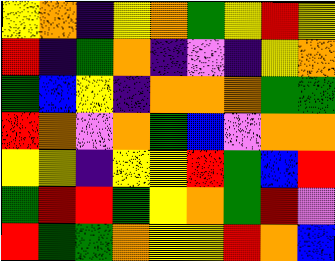[["yellow", "orange", "indigo", "yellow", "orange", "green", "yellow", "red", "yellow"], ["red", "indigo", "green", "orange", "indigo", "violet", "indigo", "yellow", "orange"], ["green", "blue", "yellow", "indigo", "orange", "orange", "orange", "green", "green"], ["red", "orange", "violet", "orange", "green", "blue", "violet", "orange", "orange"], ["yellow", "yellow", "indigo", "yellow", "yellow", "red", "green", "blue", "red"], ["green", "red", "red", "green", "yellow", "orange", "green", "red", "violet"], ["red", "green", "green", "orange", "yellow", "yellow", "red", "orange", "blue"]]